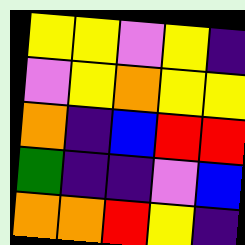[["yellow", "yellow", "violet", "yellow", "indigo"], ["violet", "yellow", "orange", "yellow", "yellow"], ["orange", "indigo", "blue", "red", "red"], ["green", "indigo", "indigo", "violet", "blue"], ["orange", "orange", "red", "yellow", "indigo"]]